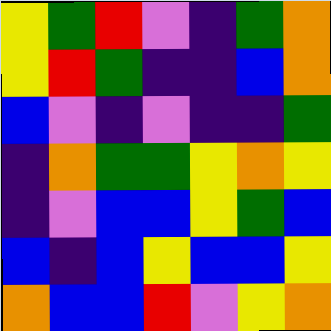[["yellow", "green", "red", "violet", "indigo", "green", "orange"], ["yellow", "red", "green", "indigo", "indigo", "blue", "orange"], ["blue", "violet", "indigo", "violet", "indigo", "indigo", "green"], ["indigo", "orange", "green", "green", "yellow", "orange", "yellow"], ["indigo", "violet", "blue", "blue", "yellow", "green", "blue"], ["blue", "indigo", "blue", "yellow", "blue", "blue", "yellow"], ["orange", "blue", "blue", "red", "violet", "yellow", "orange"]]